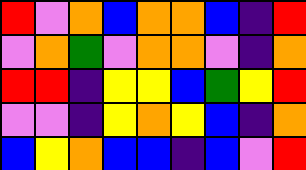[["red", "violet", "orange", "blue", "orange", "orange", "blue", "indigo", "red"], ["violet", "orange", "green", "violet", "orange", "orange", "violet", "indigo", "orange"], ["red", "red", "indigo", "yellow", "yellow", "blue", "green", "yellow", "red"], ["violet", "violet", "indigo", "yellow", "orange", "yellow", "blue", "indigo", "orange"], ["blue", "yellow", "orange", "blue", "blue", "indigo", "blue", "violet", "red"]]